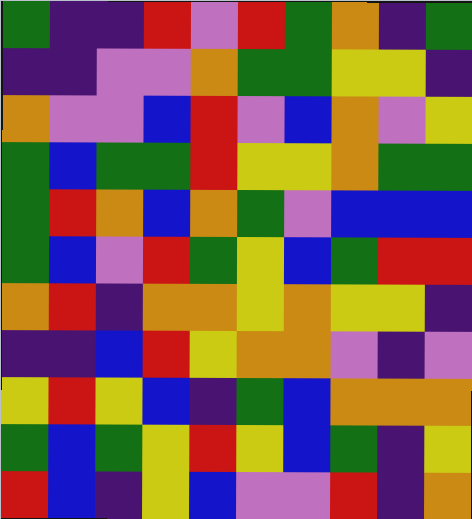[["green", "indigo", "indigo", "red", "violet", "red", "green", "orange", "indigo", "green"], ["indigo", "indigo", "violet", "violet", "orange", "green", "green", "yellow", "yellow", "indigo"], ["orange", "violet", "violet", "blue", "red", "violet", "blue", "orange", "violet", "yellow"], ["green", "blue", "green", "green", "red", "yellow", "yellow", "orange", "green", "green"], ["green", "red", "orange", "blue", "orange", "green", "violet", "blue", "blue", "blue"], ["green", "blue", "violet", "red", "green", "yellow", "blue", "green", "red", "red"], ["orange", "red", "indigo", "orange", "orange", "yellow", "orange", "yellow", "yellow", "indigo"], ["indigo", "indigo", "blue", "red", "yellow", "orange", "orange", "violet", "indigo", "violet"], ["yellow", "red", "yellow", "blue", "indigo", "green", "blue", "orange", "orange", "orange"], ["green", "blue", "green", "yellow", "red", "yellow", "blue", "green", "indigo", "yellow"], ["red", "blue", "indigo", "yellow", "blue", "violet", "violet", "red", "indigo", "orange"]]